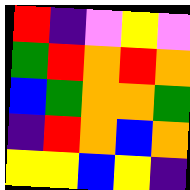[["red", "indigo", "violet", "yellow", "violet"], ["green", "red", "orange", "red", "orange"], ["blue", "green", "orange", "orange", "green"], ["indigo", "red", "orange", "blue", "orange"], ["yellow", "yellow", "blue", "yellow", "indigo"]]